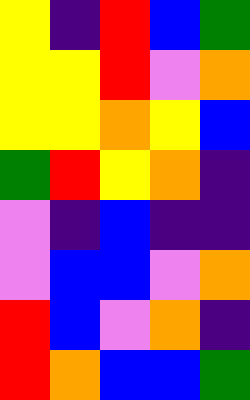[["yellow", "indigo", "red", "blue", "green"], ["yellow", "yellow", "red", "violet", "orange"], ["yellow", "yellow", "orange", "yellow", "blue"], ["green", "red", "yellow", "orange", "indigo"], ["violet", "indigo", "blue", "indigo", "indigo"], ["violet", "blue", "blue", "violet", "orange"], ["red", "blue", "violet", "orange", "indigo"], ["red", "orange", "blue", "blue", "green"]]